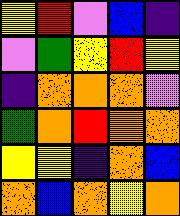[["yellow", "red", "violet", "blue", "indigo"], ["violet", "green", "yellow", "red", "yellow"], ["indigo", "orange", "orange", "orange", "violet"], ["green", "orange", "red", "orange", "orange"], ["yellow", "yellow", "indigo", "orange", "blue"], ["orange", "blue", "orange", "yellow", "orange"]]